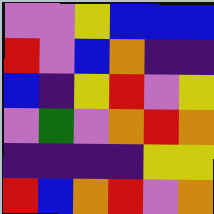[["violet", "violet", "yellow", "blue", "blue", "blue"], ["red", "violet", "blue", "orange", "indigo", "indigo"], ["blue", "indigo", "yellow", "red", "violet", "yellow"], ["violet", "green", "violet", "orange", "red", "orange"], ["indigo", "indigo", "indigo", "indigo", "yellow", "yellow"], ["red", "blue", "orange", "red", "violet", "orange"]]